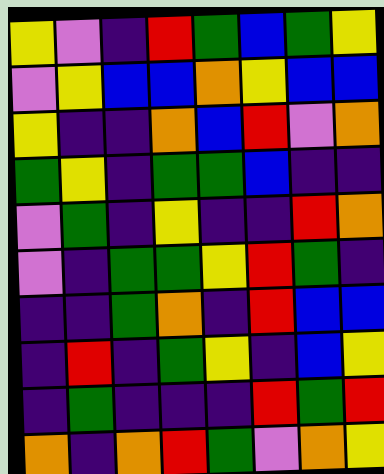[["yellow", "violet", "indigo", "red", "green", "blue", "green", "yellow"], ["violet", "yellow", "blue", "blue", "orange", "yellow", "blue", "blue"], ["yellow", "indigo", "indigo", "orange", "blue", "red", "violet", "orange"], ["green", "yellow", "indigo", "green", "green", "blue", "indigo", "indigo"], ["violet", "green", "indigo", "yellow", "indigo", "indigo", "red", "orange"], ["violet", "indigo", "green", "green", "yellow", "red", "green", "indigo"], ["indigo", "indigo", "green", "orange", "indigo", "red", "blue", "blue"], ["indigo", "red", "indigo", "green", "yellow", "indigo", "blue", "yellow"], ["indigo", "green", "indigo", "indigo", "indigo", "red", "green", "red"], ["orange", "indigo", "orange", "red", "green", "violet", "orange", "yellow"]]